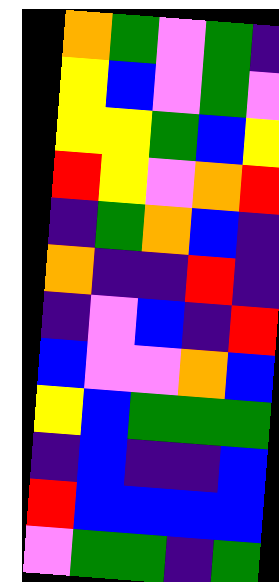[["orange", "green", "violet", "green", "indigo"], ["yellow", "blue", "violet", "green", "violet"], ["yellow", "yellow", "green", "blue", "yellow"], ["red", "yellow", "violet", "orange", "red"], ["indigo", "green", "orange", "blue", "indigo"], ["orange", "indigo", "indigo", "red", "indigo"], ["indigo", "violet", "blue", "indigo", "red"], ["blue", "violet", "violet", "orange", "blue"], ["yellow", "blue", "green", "green", "green"], ["indigo", "blue", "indigo", "indigo", "blue"], ["red", "blue", "blue", "blue", "blue"], ["violet", "green", "green", "indigo", "green"]]